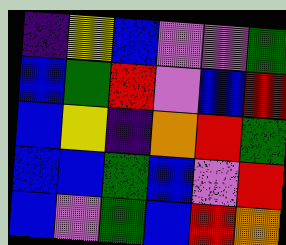[["indigo", "yellow", "blue", "violet", "violet", "green"], ["blue", "green", "red", "violet", "blue", "red"], ["blue", "yellow", "indigo", "orange", "red", "green"], ["blue", "blue", "green", "blue", "violet", "red"], ["blue", "violet", "green", "blue", "red", "orange"]]